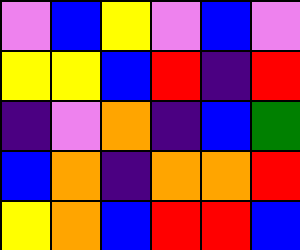[["violet", "blue", "yellow", "violet", "blue", "violet"], ["yellow", "yellow", "blue", "red", "indigo", "red"], ["indigo", "violet", "orange", "indigo", "blue", "green"], ["blue", "orange", "indigo", "orange", "orange", "red"], ["yellow", "orange", "blue", "red", "red", "blue"]]